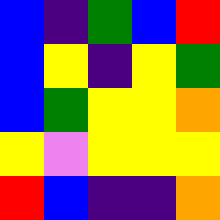[["blue", "indigo", "green", "blue", "red"], ["blue", "yellow", "indigo", "yellow", "green"], ["blue", "green", "yellow", "yellow", "orange"], ["yellow", "violet", "yellow", "yellow", "yellow"], ["red", "blue", "indigo", "indigo", "orange"]]